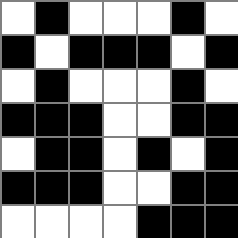[["white", "black", "white", "white", "white", "black", "white"], ["black", "white", "black", "black", "black", "white", "black"], ["white", "black", "white", "white", "white", "black", "white"], ["black", "black", "black", "white", "white", "black", "black"], ["white", "black", "black", "white", "black", "white", "black"], ["black", "black", "black", "white", "white", "black", "black"], ["white", "white", "white", "white", "black", "black", "black"]]